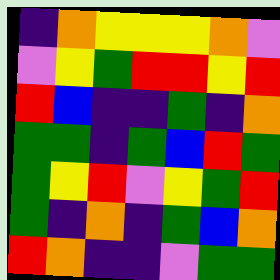[["indigo", "orange", "yellow", "yellow", "yellow", "orange", "violet"], ["violet", "yellow", "green", "red", "red", "yellow", "red"], ["red", "blue", "indigo", "indigo", "green", "indigo", "orange"], ["green", "green", "indigo", "green", "blue", "red", "green"], ["green", "yellow", "red", "violet", "yellow", "green", "red"], ["green", "indigo", "orange", "indigo", "green", "blue", "orange"], ["red", "orange", "indigo", "indigo", "violet", "green", "green"]]